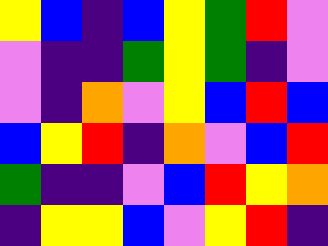[["yellow", "blue", "indigo", "blue", "yellow", "green", "red", "violet"], ["violet", "indigo", "indigo", "green", "yellow", "green", "indigo", "violet"], ["violet", "indigo", "orange", "violet", "yellow", "blue", "red", "blue"], ["blue", "yellow", "red", "indigo", "orange", "violet", "blue", "red"], ["green", "indigo", "indigo", "violet", "blue", "red", "yellow", "orange"], ["indigo", "yellow", "yellow", "blue", "violet", "yellow", "red", "indigo"]]